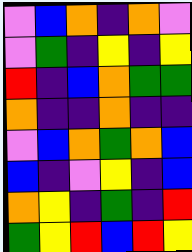[["violet", "blue", "orange", "indigo", "orange", "violet"], ["violet", "green", "indigo", "yellow", "indigo", "yellow"], ["red", "indigo", "blue", "orange", "green", "green"], ["orange", "indigo", "indigo", "orange", "indigo", "indigo"], ["violet", "blue", "orange", "green", "orange", "blue"], ["blue", "indigo", "violet", "yellow", "indigo", "blue"], ["orange", "yellow", "indigo", "green", "indigo", "red"], ["green", "yellow", "red", "blue", "red", "yellow"]]